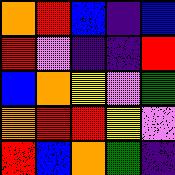[["orange", "red", "blue", "indigo", "blue"], ["red", "violet", "indigo", "indigo", "red"], ["blue", "orange", "yellow", "violet", "green"], ["orange", "red", "red", "yellow", "violet"], ["red", "blue", "orange", "green", "indigo"]]